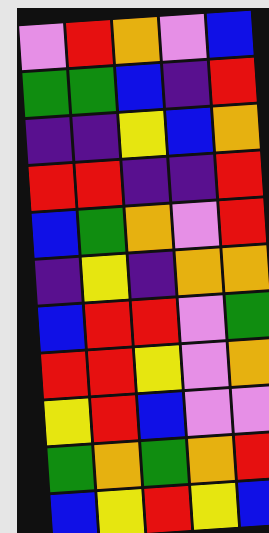[["violet", "red", "orange", "violet", "blue"], ["green", "green", "blue", "indigo", "red"], ["indigo", "indigo", "yellow", "blue", "orange"], ["red", "red", "indigo", "indigo", "red"], ["blue", "green", "orange", "violet", "red"], ["indigo", "yellow", "indigo", "orange", "orange"], ["blue", "red", "red", "violet", "green"], ["red", "red", "yellow", "violet", "orange"], ["yellow", "red", "blue", "violet", "violet"], ["green", "orange", "green", "orange", "red"], ["blue", "yellow", "red", "yellow", "blue"]]